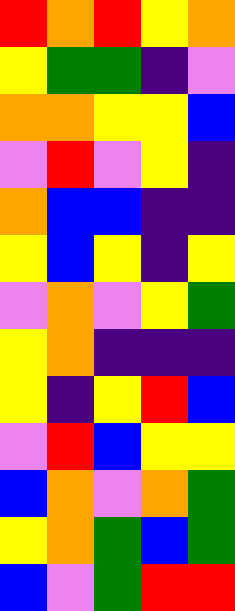[["red", "orange", "red", "yellow", "orange"], ["yellow", "green", "green", "indigo", "violet"], ["orange", "orange", "yellow", "yellow", "blue"], ["violet", "red", "violet", "yellow", "indigo"], ["orange", "blue", "blue", "indigo", "indigo"], ["yellow", "blue", "yellow", "indigo", "yellow"], ["violet", "orange", "violet", "yellow", "green"], ["yellow", "orange", "indigo", "indigo", "indigo"], ["yellow", "indigo", "yellow", "red", "blue"], ["violet", "red", "blue", "yellow", "yellow"], ["blue", "orange", "violet", "orange", "green"], ["yellow", "orange", "green", "blue", "green"], ["blue", "violet", "green", "red", "red"]]